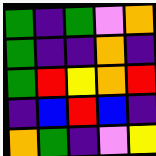[["green", "indigo", "green", "violet", "orange"], ["green", "indigo", "indigo", "orange", "indigo"], ["green", "red", "yellow", "orange", "red"], ["indigo", "blue", "red", "blue", "indigo"], ["orange", "green", "indigo", "violet", "yellow"]]